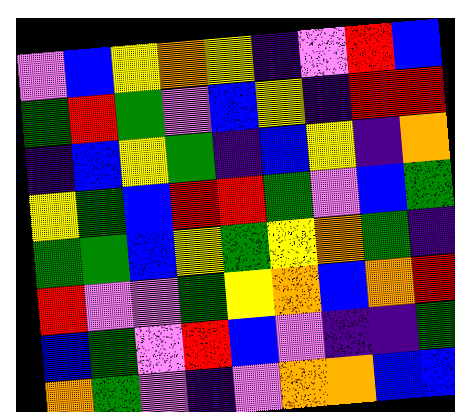[["violet", "blue", "yellow", "orange", "yellow", "indigo", "violet", "red", "blue"], ["green", "red", "green", "violet", "blue", "yellow", "indigo", "red", "red"], ["indigo", "blue", "yellow", "green", "indigo", "blue", "yellow", "indigo", "orange"], ["yellow", "green", "blue", "red", "red", "green", "violet", "blue", "green"], ["green", "green", "blue", "yellow", "green", "yellow", "orange", "green", "indigo"], ["red", "violet", "violet", "green", "yellow", "orange", "blue", "orange", "red"], ["blue", "green", "violet", "red", "blue", "violet", "indigo", "indigo", "green"], ["orange", "green", "violet", "indigo", "violet", "orange", "orange", "blue", "blue"]]